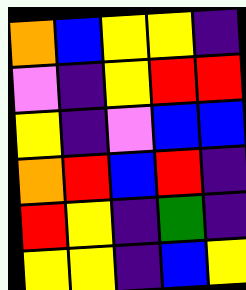[["orange", "blue", "yellow", "yellow", "indigo"], ["violet", "indigo", "yellow", "red", "red"], ["yellow", "indigo", "violet", "blue", "blue"], ["orange", "red", "blue", "red", "indigo"], ["red", "yellow", "indigo", "green", "indigo"], ["yellow", "yellow", "indigo", "blue", "yellow"]]